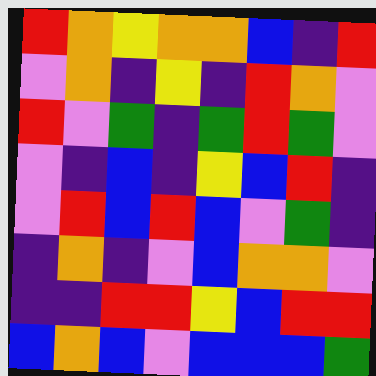[["red", "orange", "yellow", "orange", "orange", "blue", "indigo", "red"], ["violet", "orange", "indigo", "yellow", "indigo", "red", "orange", "violet"], ["red", "violet", "green", "indigo", "green", "red", "green", "violet"], ["violet", "indigo", "blue", "indigo", "yellow", "blue", "red", "indigo"], ["violet", "red", "blue", "red", "blue", "violet", "green", "indigo"], ["indigo", "orange", "indigo", "violet", "blue", "orange", "orange", "violet"], ["indigo", "indigo", "red", "red", "yellow", "blue", "red", "red"], ["blue", "orange", "blue", "violet", "blue", "blue", "blue", "green"]]